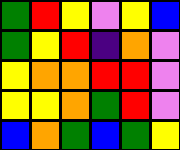[["green", "red", "yellow", "violet", "yellow", "blue"], ["green", "yellow", "red", "indigo", "orange", "violet"], ["yellow", "orange", "orange", "red", "red", "violet"], ["yellow", "yellow", "orange", "green", "red", "violet"], ["blue", "orange", "green", "blue", "green", "yellow"]]